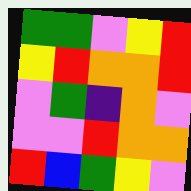[["green", "green", "violet", "yellow", "red"], ["yellow", "red", "orange", "orange", "red"], ["violet", "green", "indigo", "orange", "violet"], ["violet", "violet", "red", "orange", "orange"], ["red", "blue", "green", "yellow", "violet"]]